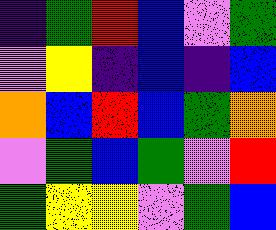[["indigo", "green", "red", "blue", "violet", "green"], ["violet", "yellow", "indigo", "blue", "indigo", "blue"], ["orange", "blue", "red", "blue", "green", "orange"], ["violet", "green", "blue", "green", "violet", "red"], ["green", "yellow", "yellow", "violet", "green", "blue"]]